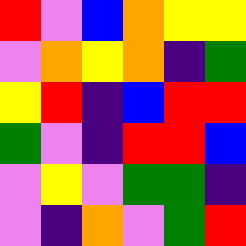[["red", "violet", "blue", "orange", "yellow", "yellow"], ["violet", "orange", "yellow", "orange", "indigo", "green"], ["yellow", "red", "indigo", "blue", "red", "red"], ["green", "violet", "indigo", "red", "red", "blue"], ["violet", "yellow", "violet", "green", "green", "indigo"], ["violet", "indigo", "orange", "violet", "green", "red"]]